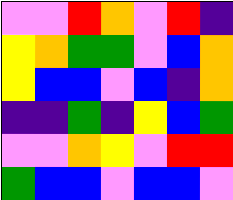[["violet", "violet", "red", "orange", "violet", "red", "indigo"], ["yellow", "orange", "green", "green", "violet", "blue", "orange"], ["yellow", "blue", "blue", "violet", "blue", "indigo", "orange"], ["indigo", "indigo", "green", "indigo", "yellow", "blue", "green"], ["violet", "violet", "orange", "yellow", "violet", "red", "red"], ["green", "blue", "blue", "violet", "blue", "blue", "violet"]]